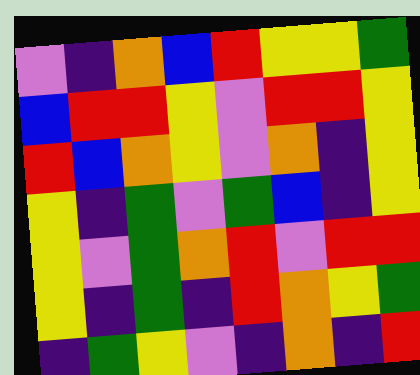[["violet", "indigo", "orange", "blue", "red", "yellow", "yellow", "green"], ["blue", "red", "red", "yellow", "violet", "red", "red", "yellow"], ["red", "blue", "orange", "yellow", "violet", "orange", "indigo", "yellow"], ["yellow", "indigo", "green", "violet", "green", "blue", "indigo", "yellow"], ["yellow", "violet", "green", "orange", "red", "violet", "red", "red"], ["yellow", "indigo", "green", "indigo", "red", "orange", "yellow", "green"], ["indigo", "green", "yellow", "violet", "indigo", "orange", "indigo", "red"]]